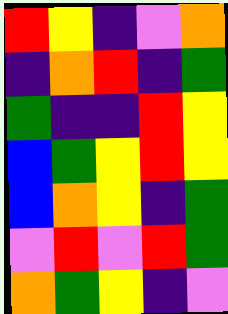[["red", "yellow", "indigo", "violet", "orange"], ["indigo", "orange", "red", "indigo", "green"], ["green", "indigo", "indigo", "red", "yellow"], ["blue", "green", "yellow", "red", "yellow"], ["blue", "orange", "yellow", "indigo", "green"], ["violet", "red", "violet", "red", "green"], ["orange", "green", "yellow", "indigo", "violet"]]